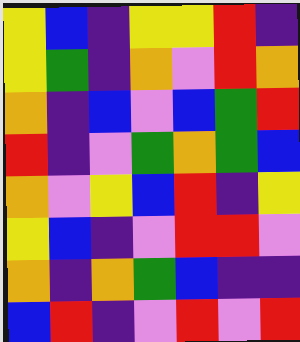[["yellow", "blue", "indigo", "yellow", "yellow", "red", "indigo"], ["yellow", "green", "indigo", "orange", "violet", "red", "orange"], ["orange", "indigo", "blue", "violet", "blue", "green", "red"], ["red", "indigo", "violet", "green", "orange", "green", "blue"], ["orange", "violet", "yellow", "blue", "red", "indigo", "yellow"], ["yellow", "blue", "indigo", "violet", "red", "red", "violet"], ["orange", "indigo", "orange", "green", "blue", "indigo", "indigo"], ["blue", "red", "indigo", "violet", "red", "violet", "red"]]